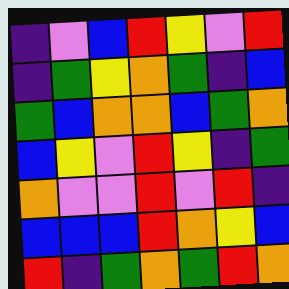[["indigo", "violet", "blue", "red", "yellow", "violet", "red"], ["indigo", "green", "yellow", "orange", "green", "indigo", "blue"], ["green", "blue", "orange", "orange", "blue", "green", "orange"], ["blue", "yellow", "violet", "red", "yellow", "indigo", "green"], ["orange", "violet", "violet", "red", "violet", "red", "indigo"], ["blue", "blue", "blue", "red", "orange", "yellow", "blue"], ["red", "indigo", "green", "orange", "green", "red", "orange"]]